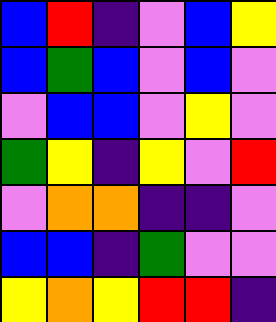[["blue", "red", "indigo", "violet", "blue", "yellow"], ["blue", "green", "blue", "violet", "blue", "violet"], ["violet", "blue", "blue", "violet", "yellow", "violet"], ["green", "yellow", "indigo", "yellow", "violet", "red"], ["violet", "orange", "orange", "indigo", "indigo", "violet"], ["blue", "blue", "indigo", "green", "violet", "violet"], ["yellow", "orange", "yellow", "red", "red", "indigo"]]